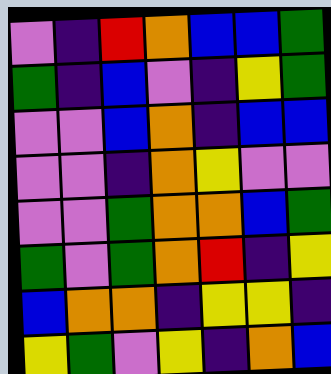[["violet", "indigo", "red", "orange", "blue", "blue", "green"], ["green", "indigo", "blue", "violet", "indigo", "yellow", "green"], ["violet", "violet", "blue", "orange", "indigo", "blue", "blue"], ["violet", "violet", "indigo", "orange", "yellow", "violet", "violet"], ["violet", "violet", "green", "orange", "orange", "blue", "green"], ["green", "violet", "green", "orange", "red", "indigo", "yellow"], ["blue", "orange", "orange", "indigo", "yellow", "yellow", "indigo"], ["yellow", "green", "violet", "yellow", "indigo", "orange", "blue"]]